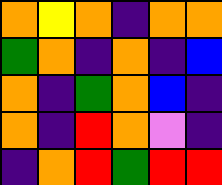[["orange", "yellow", "orange", "indigo", "orange", "orange"], ["green", "orange", "indigo", "orange", "indigo", "blue"], ["orange", "indigo", "green", "orange", "blue", "indigo"], ["orange", "indigo", "red", "orange", "violet", "indigo"], ["indigo", "orange", "red", "green", "red", "red"]]